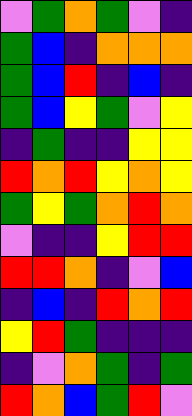[["violet", "green", "orange", "green", "violet", "indigo"], ["green", "blue", "indigo", "orange", "orange", "orange"], ["green", "blue", "red", "indigo", "blue", "indigo"], ["green", "blue", "yellow", "green", "violet", "yellow"], ["indigo", "green", "indigo", "indigo", "yellow", "yellow"], ["red", "orange", "red", "yellow", "orange", "yellow"], ["green", "yellow", "green", "orange", "red", "orange"], ["violet", "indigo", "indigo", "yellow", "red", "red"], ["red", "red", "orange", "indigo", "violet", "blue"], ["indigo", "blue", "indigo", "red", "orange", "red"], ["yellow", "red", "green", "indigo", "indigo", "indigo"], ["indigo", "violet", "orange", "green", "indigo", "green"], ["red", "orange", "blue", "green", "red", "violet"]]